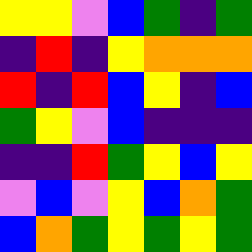[["yellow", "yellow", "violet", "blue", "green", "indigo", "green"], ["indigo", "red", "indigo", "yellow", "orange", "orange", "orange"], ["red", "indigo", "red", "blue", "yellow", "indigo", "blue"], ["green", "yellow", "violet", "blue", "indigo", "indigo", "indigo"], ["indigo", "indigo", "red", "green", "yellow", "blue", "yellow"], ["violet", "blue", "violet", "yellow", "blue", "orange", "green"], ["blue", "orange", "green", "yellow", "green", "yellow", "green"]]